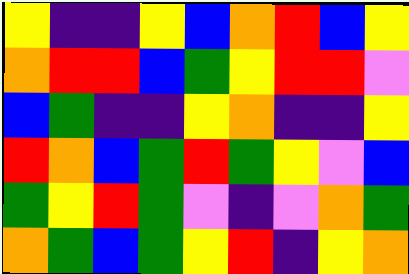[["yellow", "indigo", "indigo", "yellow", "blue", "orange", "red", "blue", "yellow"], ["orange", "red", "red", "blue", "green", "yellow", "red", "red", "violet"], ["blue", "green", "indigo", "indigo", "yellow", "orange", "indigo", "indigo", "yellow"], ["red", "orange", "blue", "green", "red", "green", "yellow", "violet", "blue"], ["green", "yellow", "red", "green", "violet", "indigo", "violet", "orange", "green"], ["orange", "green", "blue", "green", "yellow", "red", "indigo", "yellow", "orange"]]